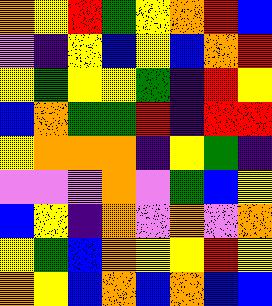[["orange", "yellow", "red", "green", "yellow", "orange", "red", "blue"], ["violet", "indigo", "yellow", "blue", "yellow", "blue", "orange", "red"], ["yellow", "green", "yellow", "yellow", "green", "indigo", "red", "yellow"], ["blue", "orange", "green", "green", "red", "indigo", "red", "red"], ["yellow", "orange", "orange", "orange", "indigo", "yellow", "green", "indigo"], ["violet", "violet", "violet", "orange", "violet", "green", "blue", "yellow"], ["blue", "yellow", "indigo", "orange", "violet", "orange", "violet", "orange"], ["yellow", "green", "blue", "orange", "yellow", "yellow", "red", "yellow"], ["orange", "yellow", "blue", "orange", "blue", "orange", "blue", "blue"]]